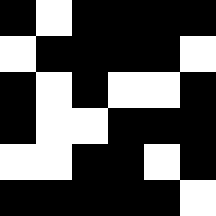[["black", "white", "black", "black", "black", "black"], ["white", "black", "black", "black", "black", "white"], ["black", "white", "black", "white", "white", "black"], ["black", "white", "white", "black", "black", "black"], ["white", "white", "black", "black", "white", "black"], ["black", "black", "black", "black", "black", "white"]]